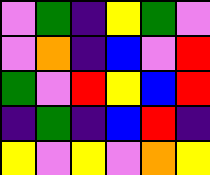[["violet", "green", "indigo", "yellow", "green", "violet"], ["violet", "orange", "indigo", "blue", "violet", "red"], ["green", "violet", "red", "yellow", "blue", "red"], ["indigo", "green", "indigo", "blue", "red", "indigo"], ["yellow", "violet", "yellow", "violet", "orange", "yellow"]]